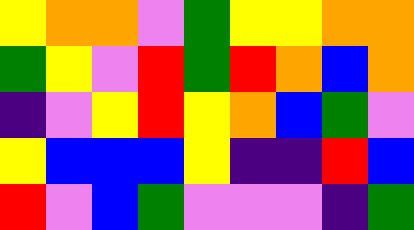[["yellow", "orange", "orange", "violet", "green", "yellow", "yellow", "orange", "orange"], ["green", "yellow", "violet", "red", "green", "red", "orange", "blue", "orange"], ["indigo", "violet", "yellow", "red", "yellow", "orange", "blue", "green", "violet"], ["yellow", "blue", "blue", "blue", "yellow", "indigo", "indigo", "red", "blue"], ["red", "violet", "blue", "green", "violet", "violet", "violet", "indigo", "green"]]